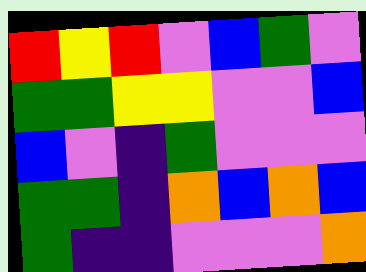[["red", "yellow", "red", "violet", "blue", "green", "violet"], ["green", "green", "yellow", "yellow", "violet", "violet", "blue"], ["blue", "violet", "indigo", "green", "violet", "violet", "violet"], ["green", "green", "indigo", "orange", "blue", "orange", "blue"], ["green", "indigo", "indigo", "violet", "violet", "violet", "orange"]]